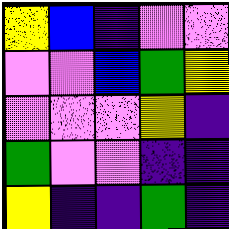[["yellow", "blue", "indigo", "violet", "violet"], ["violet", "violet", "blue", "green", "yellow"], ["violet", "violet", "violet", "yellow", "indigo"], ["green", "violet", "violet", "indigo", "indigo"], ["yellow", "indigo", "indigo", "green", "indigo"]]